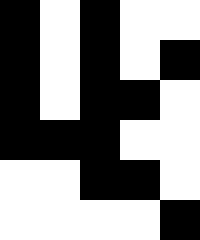[["black", "white", "black", "white", "white"], ["black", "white", "black", "white", "black"], ["black", "white", "black", "black", "white"], ["black", "black", "black", "white", "white"], ["white", "white", "black", "black", "white"], ["white", "white", "white", "white", "black"]]